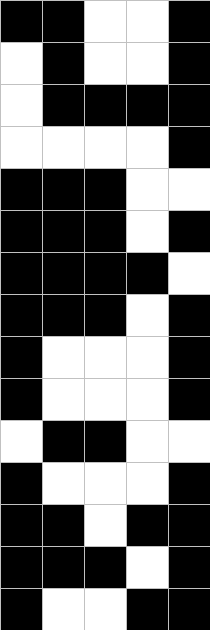[["black", "black", "white", "white", "black"], ["white", "black", "white", "white", "black"], ["white", "black", "black", "black", "black"], ["white", "white", "white", "white", "black"], ["black", "black", "black", "white", "white"], ["black", "black", "black", "white", "black"], ["black", "black", "black", "black", "white"], ["black", "black", "black", "white", "black"], ["black", "white", "white", "white", "black"], ["black", "white", "white", "white", "black"], ["white", "black", "black", "white", "white"], ["black", "white", "white", "white", "black"], ["black", "black", "white", "black", "black"], ["black", "black", "black", "white", "black"], ["black", "white", "white", "black", "black"]]